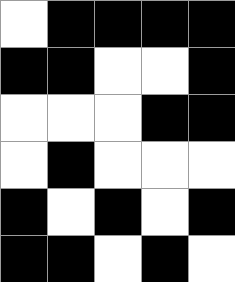[["white", "black", "black", "black", "black"], ["black", "black", "white", "white", "black"], ["white", "white", "white", "black", "black"], ["white", "black", "white", "white", "white"], ["black", "white", "black", "white", "black"], ["black", "black", "white", "black", "white"]]